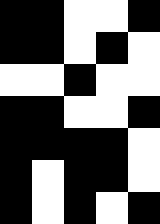[["black", "black", "white", "white", "black"], ["black", "black", "white", "black", "white"], ["white", "white", "black", "white", "white"], ["black", "black", "white", "white", "black"], ["black", "black", "black", "black", "white"], ["black", "white", "black", "black", "white"], ["black", "white", "black", "white", "black"]]